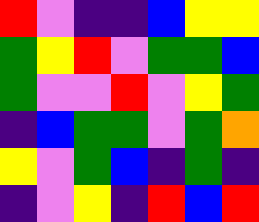[["red", "violet", "indigo", "indigo", "blue", "yellow", "yellow"], ["green", "yellow", "red", "violet", "green", "green", "blue"], ["green", "violet", "violet", "red", "violet", "yellow", "green"], ["indigo", "blue", "green", "green", "violet", "green", "orange"], ["yellow", "violet", "green", "blue", "indigo", "green", "indigo"], ["indigo", "violet", "yellow", "indigo", "red", "blue", "red"]]